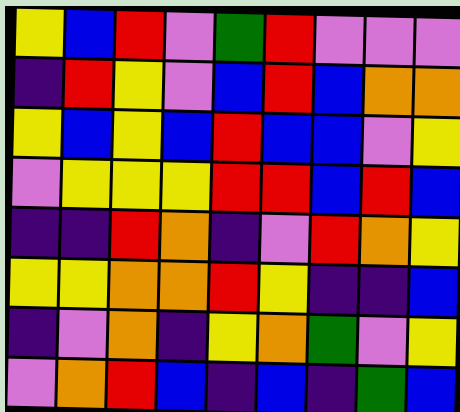[["yellow", "blue", "red", "violet", "green", "red", "violet", "violet", "violet"], ["indigo", "red", "yellow", "violet", "blue", "red", "blue", "orange", "orange"], ["yellow", "blue", "yellow", "blue", "red", "blue", "blue", "violet", "yellow"], ["violet", "yellow", "yellow", "yellow", "red", "red", "blue", "red", "blue"], ["indigo", "indigo", "red", "orange", "indigo", "violet", "red", "orange", "yellow"], ["yellow", "yellow", "orange", "orange", "red", "yellow", "indigo", "indigo", "blue"], ["indigo", "violet", "orange", "indigo", "yellow", "orange", "green", "violet", "yellow"], ["violet", "orange", "red", "blue", "indigo", "blue", "indigo", "green", "blue"]]